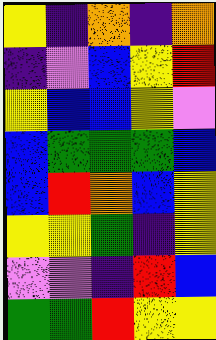[["yellow", "indigo", "orange", "indigo", "orange"], ["indigo", "violet", "blue", "yellow", "red"], ["yellow", "blue", "blue", "yellow", "violet"], ["blue", "green", "green", "green", "blue"], ["blue", "red", "orange", "blue", "yellow"], ["yellow", "yellow", "green", "indigo", "yellow"], ["violet", "violet", "indigo", "red", "blue"], ["green", "green", "red", "yellow", "yellow"]]